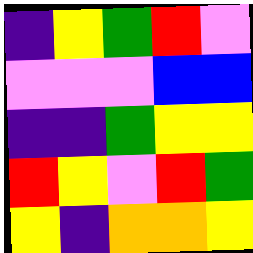[["indigo", "yellow", "green", "red", "violet"], ["violet", "violet", "violet", "blue", "blue"], ["indigo", "indigo", "green", "yellow", "yellow"], ["red", "yellow", "violet", "red", "green"], ["yellow", "indigo", "orange", "orange", "yellow"]]